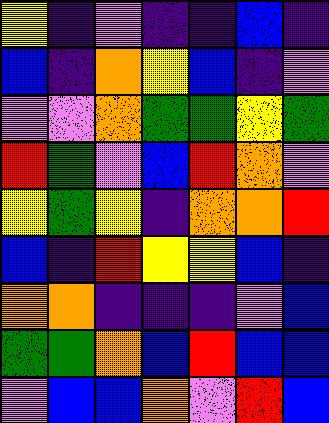[["yellow", "indigo", "violet", "indigo", "indigo", "blue", "indigo"], ["blue", "indigo", "orange", "yellow", "blue", "indigo", "violet"], ["violet", "violet", "orange", "green", "green", "yellow", "green"], ["red", "green", "violet", "blue", "red", "orange", "violet"], ["yellow", "green", "yellow", "indigo", "orange", "orange", "red"], ["blue", "indigo", "red", "yellow", "yellow", "blue", "indigo"], ["orange", "orange", "indigo", "indigo", "indigo", "violet", "blue"], ["green", "green", "orange", "blue", "red", "blue", "blue"], ["violet", "blue", "blue", "orange", "violet", "red", "blue"]]